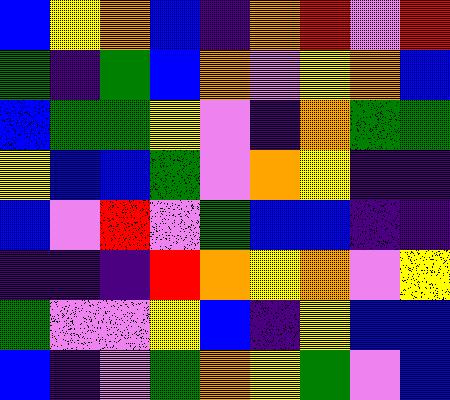[["blue", "yellow", "orange", "blue", "indigo", "orange", "red", "violet", "red"], ["green", "indigo", "green", "blue", "orange", "violet", "yellow", "orange", "blue"], ["blue", "green", "green", "yellow", "violet", "indigo", "orange", "green", "green"], ["yellow", "blue", "blue", "green", "violet", "orange", "yellow", "indigo", "indigo"], ["blue", "violet", "red", "violet", "green", "blue", "blue", "indigo", "indigo"], ["indigo", "indigo", "indigo", "red", "orange", "yellow", "orange", "violet", "yellow"], ["green", "violet", "violet", "yellow", "blue", "indigo", "yellow", "blue", "blue"], ["blue", "indigo", "violet", "green", "orange", "yellow", "green", "violet", "blue"]]